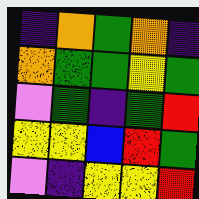[["indigo", "orange", "green", "orange", "indigo"], ["orange", "green", "green", "yellow", "green"], ["violet", "green", "indigo", "green", "red"], ["yellow", "yellow", "blue", "red", "green"], ["violet", "indigo", "yellow", "yellow", "red"]]